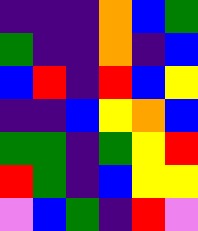[["indigo", "indigo", "indigo", "orange", "blue", "green"], ["green", "indigo", "indigo", "orange", "indigo", "blue"], ["blue", "red", "indigo", "red", "blue", "yellow"], ["indigo", "indigo", "blue", "yellow", "orange", "blue"], ["green", "green", "indigo", "green", "yellow", "red"], ["red", "green", "indigo", "blue", "yellow", "yellow"], ["violet", "blue", "green", "indigo", "red", "violet"]]